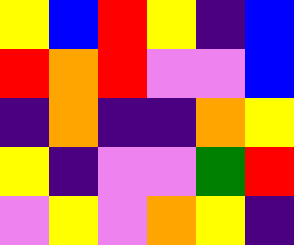[["yellow", "blue", "red", "yellow", "indigo", "blue"], ["red", "orange", "red", "violet", "violet", "blue"], ["indigo", "orange", "indigo", "indigo", "orange", "yellow"], ["yellow", "indigo", "violet", "violet", "green", "red"], ["violet", "yellow", "violet", "orange", "yellow", "indigo"]]